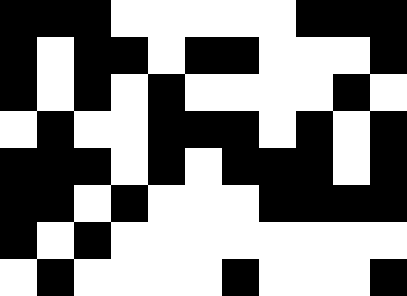[["black", "black", "black", "white", "white", "white", "white", "white", "black", "black", "black"], ["black", "white", "black", "black", "white", "black", "black", "white", "white", "white", "black"], ["black", "white", "black", "white", "black", "white", "white", "white", "white", "black", "white"], ["white", "black", "white", "white", "black", "black", "black", "white", "black", "white", "black"], ["black", "black", "black", "white", "black", "white", "black", "black", "black", "white", "black"], ["black", "black", "white", "black", "white", "white", "white", "black", "black", "black", "black"], ["black", "white", "black", "white", "white", "white", "white", "white", "white", "white", "white"], ["white", "black", "white", "white", "white", "white", "black", "white", "white", "white", "black"]]